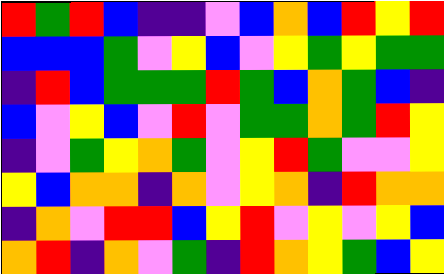[["red", "green", "red", "blue", "indigo", "indigo", "violet", "blue", "orange", "blue", "red", "yellow", "red"], ["blue", "blue", "blue", "green", "violet", "yellow", "blue", "violet", "yellow", "green", "yellow", "green", "green"], ["indigo", "red", "blue", "green", "green", "green", "red", "green", "blue", "orange", "green", "blue", "indigo"], ["blue", "violet", "yellow", "blue", "violet", "red", "violet", "green", "green", "orange", "green", "red", "yellow"], ["indigo", "violet", "green", "yellow", "orange", "green", "violet", "yellow", "red", "green", "violet", "violet", "yellow"], ["yellow", "blue", "orange", "orange", "indigo", "orange", "violet", "yellow", "orange", "indigo", "red", "orange", "orange"], ["indigo", "orange", "violet", "red", "red", "blue", "yellow", "red", "violet", "yellow", "violet", "yellow", "blue"], ["orange", "red", "indigo", "orange", "violet", "green", "indigo", "red", "orange", "yellow", "green", "blue", "yellow"]]